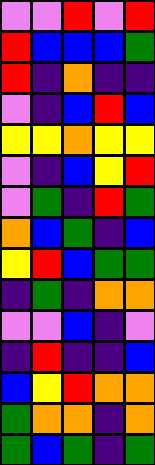[["violet", "violet", "red", "violet", "red"], ["red", "blue", "blue", "blue", "green"], ["red", "indigo", "orange", "indigo", "indigo"], ["violet", "indigo", "blue", "red", "blue"], ["yellow", "yellow", "orange", "yellow", "yellow"], ["violet", "indigo", "blue", "yellow", "red"], ["violet", "green", "indigo", "red", "green"], ["orange", "blue", "green", "indigo", "blue"], ["yellow", "red", "blue", "green", "green"], ["indigo", "green", "indigo", "orange", "orange"], ["violet", "violet", "blue", "indigo", "violet"], ["indigo", "red", "indigo", "indigo", "blue"], ["blue", "yellow", "red", "orange", "orange"], ["green", "orange", "orange", "indigo", "orange"], ["green", "blue", "green", "indigo", "green"]]